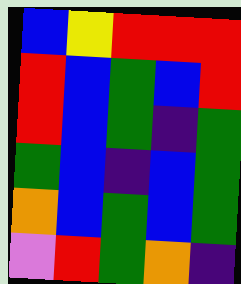[["blue", "yellow", "red", "red", "red"], ["red", "blue", "green", "blue", "red"], ["red", "blue", "green", "indigo", "green"], ["green", "blue", "indigo", "blue", "green"], ["orange", "blue", "green", "blue", "green"], ["violet", "red", "green", "orange", "indigo"]]